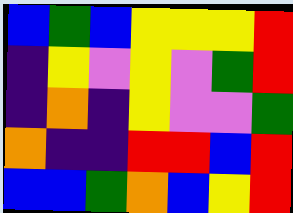[["blue", "green", "blue", "yellow", "yellow", "yellow", "red"], ["indigo", "yellow", "violet", "yellow", "violet", "green", "red"], ["indigo", "orange", "indigo", "yellow", "violet", "violet", "green"], ["orange", "indigo", "indigo", "red", "red", "blue", "red"], ["blue", "blue", "green", "orange", "blue", "yellow", "red"]]